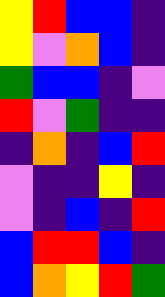[["yellow", "red", "blue", "blue", "indigo"], ["yellow", "violet", "orange", "blue", "indigo"], ["green", "blue", "blue", "indigo", "violet"], ["red", "violet", "green", "indigo", "indigo"], ["indigo", "orange", "indigo", "blue", "red"], ["violet", "indigo", "indigo", "yellow", "indigo"], ["violet", "indigo", "blue", "indigo", "red"], ["blue", "red", "red", "blue", "indigo"], ["blue", "orange", "yellow", "red", "green"]]